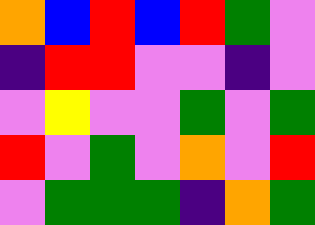[["orange", "blue", "red", "blue", "red", "green", "violet"], ["indigo", "red", "red", "violet", "violet", "indigo", "violet"], ["violet", "yellow", "violet", "violet", "green", "violet", "green"], ["red", "violet", "green", "violet", "orange", "violet", "red"], ["violet", "green", "green", "green", "indigo", "orange", "green"]]